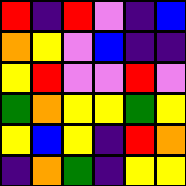[["red", "indigo", "red", "violet", "indigo", "blue"], ["orange", "yellow", "violet", "blue", "indigo", "indigo"], ["yellow", "red", "violet", "violet", "red", "violet"], ["green", "orange", "yellow", "yellow", "green", "yellow"], ["yellow", "blue", "yellow", "indigo", "red", "orange"], ["indigo", "orange", "green", "indigo", "yellow", "yellow"]]